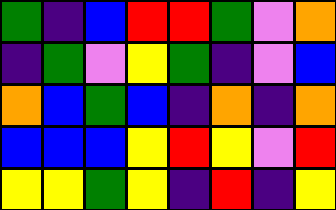[["green", "indigo", "blue", "red", "red", "green", "violet", "orange"], ["indigo", "green", "violet", "yellow", "green", "indigo", "violet", "blue"], ["orange", "blue", "green", "blue", "indigo", "orange", "indigo", "orange"], ["blue", "blue", "blue", "yellow", "red", "yellow", "violet", "red"], ["yellow", "yellow", "green", "yellow", "indigo", "red", "indigo", "yellow"]]